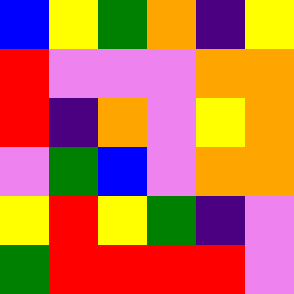[["blue", "yellow", "green", "orange", "indigo", "yellow"], ["red", "violet", "violet", "violet", "orange", "orange"], ["red", "indigo", "orange", "violet", "yellow", "orange"], ["violet", "green", "blue", "violet", "orange", "orange"], ["yellow", "red", "yellow", "green", "indigo", "violet"], ["green", "red", "red", "red", "red", "violet"]]